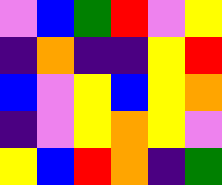[["violet", "blue", "green", "red", "violet", "yellow"], ["indigo", "orange", "indigo", "indigo", "yellow", "red"], ["blue", "violet", "yellow", "blue", "yellow", "orange"], ["indigo", "violet", "yellow", "orange", "yellow", "violet"], ["yellow", "blue", "red", "orange", "indigo", "green"]]